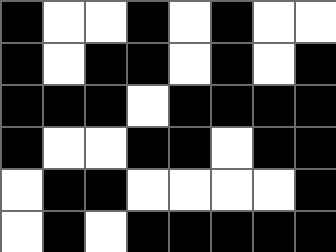[["black", "white", "white", "black", "white", "black", "white", "white"], ["black", "white", "black", "black", "white", "black", "white", "black"], ["black", "black", "black", "white", "black", "black", "black", "black"], ["black", "white", "white", "black", "black", "white", "black", "black"], ["white", "black", "black", "white", "white", "white", "white", "black"], ["white", "black", "white", "black", "black", "black", "black", "black"]]